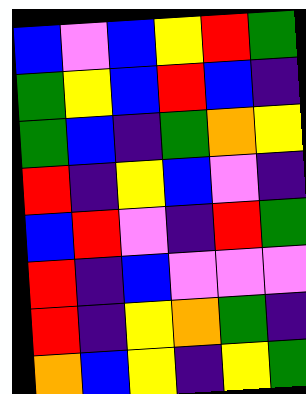[["blue", "violet", "blue", "yellow", "red", "green"], ["green", "yellow", "blue", "red", "blue", "indigo"], ["green", "blue", "indigo", "green", "orange", "yellow"], ["red", "indigo", "yellow", "blue", "violet", "indigo"], ["blue", "red", "violet", "indigo", "red", "green"], ["red", "indigo", "blue", "violet", "violet", "violet"], ["red", "indigo", "yellow", "orange", "green", "indigo"], ["orange", "blue", "yellow", "indigo", "yellow", "green"]]